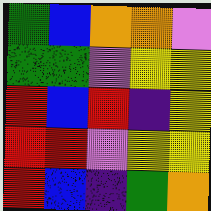[["green", "blue", "orange", "orange", "violet"], ["green", "green", "violet", "yellow", "yellow"], ["red", "blue", "red", "indigo", "yellow"], ["red", "red", "violet", "yellow", "yellow"], ["red", "blue", "indigo", "green", "orange"]]